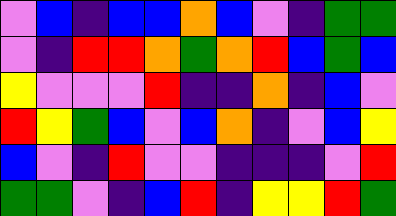[["violet", "blue", "indigo", "blue", "blue", "orange", "blue", "violet", "indigo", "green", "green"], ["violet", "indigo", "red", "red", "orange", "green", "orange", "red", "blue", "green", "blue"], ["yellow", "violet", "violet", "violet", "red", "indigo", "indigo", "orange", "indigo", "blue", "violet"], ["red", "yellow", "green", "blue", "violet", "blue", "orange", "indigo", "violet", "blue", "yellow"], ["blue", "violet", "indigo", "red", "violet", "violet", "indigo", "indigo", "indigo", "violet", "red"], ["green", "green", "violet", "indigo", "blue", "red", "indigo", "yellow", "yellow", "red", "green"]]